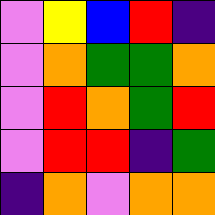[["violet", "yellow", "blue", "red", "indigo"], ["violet", "orange", "green", "green", "orange"], ["violet", "red", "orange", "green", "red"], ["violet", "red", "red", "indigo", "green"], ["indigo", "orange", "violet", "orange", "orange"]]